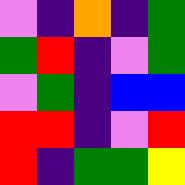[["violet", "indigo", "orange", "indigo", "green"], ["green", "red", "indigo", "violet", "green"], ["violet", "green", "indigo", "blue", "blue"], ["red", "red", "indigo", "violet", "red"], ["red", "indigo", "green", "green", "yellow"]]